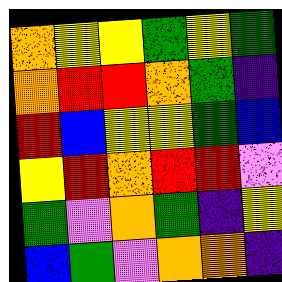[["orange", "yellow", "yellow", "green", "yellow", "green"], ["orange", "red", "red", "orange", "green", "indigo"], ["red", "blue", "yellow", "yellow", "green", "blue"], ["yellow", "red", "orange", "red", "red", "violet"], ["green", "violet", "orange", "green", "indigo", "yellow"], ["blue", "green", "violet", "orange", "orange", "indigo"]]